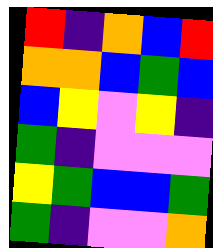[["red", "indigo", "orange", "blue", "red"], ["orange", "orange", "blue", "green", "blue"], ["blue", "yellow", "violet", "yellow", "indigo"], ["green", "indigo", "violet", "violet", "violet"], ["yellow", "green", "blue", "blue", "green"], ["green", "indigo", "violet", "violet", "orange"]]